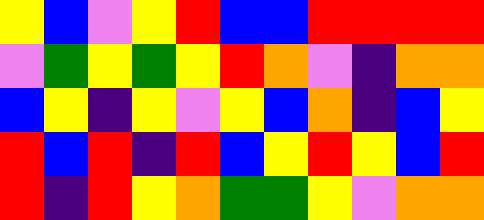[["yellow", "blue", "violet", "yellow", "red", "blue", "blue", "red", "red", "red", "red"], ["violet", "green", "yellow", "green", "yellow", "red", "orange", "violet", "indigo", "orange", "orange"], ["blue", "yellow", "indigo", "yellow", "violet", "yellow", "blue", "orange", "indigo", "blue", "yellow"], ["red", "blue", "red", "indigo", "red", "blue", "yellow", "red", "yellow", "blue", "red"], ["red", "indigo", "red", "yellow", "orange", "green", "green", "yellow", "violet", "orange", "orange"]]